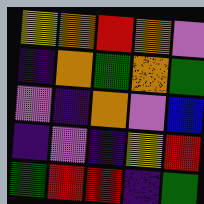[["yellow", "orange", "red", "orange", "violet"], ["indigo", "orange", "green", "orange", "green"], ["violet", "indigo", "orange", "violet", "blue"], ["indigo", "violet", "indigo", "yellow", "red"], ["green", "red", "red", "indigo", "green"]]